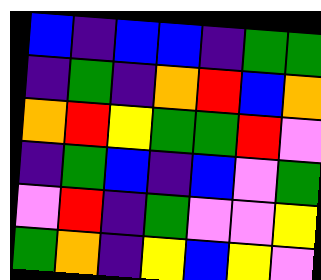[["blue", "indigo", "blue", "blue", "indigo", "green", "green"], ["indigo", "green", "indigo", "orange", "red", "blue", "orange"], ["orange", "red", "yellow", "green", "green", "red", "violet"], ["indigo", "green", "blue", "indigo", "blue", "violet", "green"], ["violet", "red", "indigo", "green", "violet", "violet", "yellow"], ["green", "orange", "indigo", "yellow", "blue", "yellow", "violet"]]